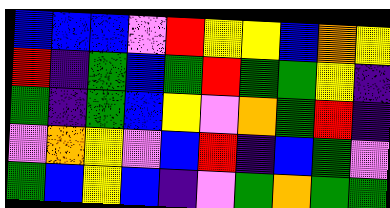[["blue", "blue", "blue", "violet", "red", "yellow", "yellow", "blue", "orange", "yellow"], ["red", "indigo", "green", "blue", "green", "red", "green", "green", "yellow", "indigo"], ["green", "indigo", "green", "blue", "yellow", "violet", "orange", "green", "red", "indigo"], ["violet", "orange", "yellow", "violet", "blue", "red", "indigo", "blue", "green", "violet"], ["green", "blue", "yellow", "blue", "indigo", "violet", "green", "orange", "green", "green"]]